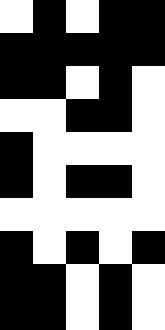[["white", "black", "white", "black", "black"], ["black", "black", "black", "black", "black"], ["black", "black", "white", "black", "white"], ["white", "white", "black", "black", "white"], ["black", "white", "white", "white", "white"], ["black", "white", "black", "black", "white"], ["white", "white", "white", "white", "white"], ["black", "white", "black", "white", "black"], ["black", "black", "white", "black", "white"], ["black", "black", "white", "black", "white"]]